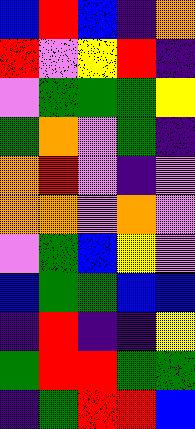[["blue", "red", "blue", "indigo", "orange"], ["red", "violet", "yellow", "red", "indigo"], ["violet", "green", "green", "green", "yellow"], ["green", "orange", "violet", "green", "indigo"], ["orange", "red", "violet", "indigo", "violet"], ["orange", "orange", "violet", "orange", "violet"], ["violet", "green", "blue", "yellow", "violet"], ["blue", "green", "green", "blue", "blue"], ["indigo", "red", "indigo", "indigo", "yellow"], ["green", "red", "red", "green", "green"], ["indigo", "green", "red", "red", "blue"]]